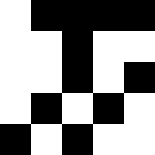[["white", "black", "black", "black", "black"], ["white", "white", "black", "white", "white"], ["white", "white", "black", "white", "black"], ["white", "black", "white", "black", "white"], ["black", "white", "black", "white", "white"]]